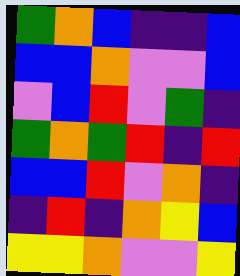[["green", "orange", "blue", "indigo", "indigo", "blue"], ["blue", "blue", "orange", "violet", "violet", "blue"], ["violet", "blue", "red", "violet", "green", "indigo"], ["green", "orange", "green", "red", "indigo", "red"], ["blue", "blue", "red", "violet", "orange", "indigo"], ["indigo", "red", "indigo", "orange", "yellow", "blue"], ["yellow", "yellow", "orange", "violet", "violet", "yellow"]]